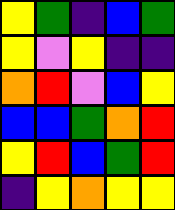[["yellow", "green", "indigo", "blue", "green"], ["yellow", "violet", "yellow", "indigo", "indigo"], ["orange", "red", "violet", "blue", "yellow"], ["blue", "blue", "green", "orange", "red"], ["yellow", "red", "blue", "green", "red"], ["indigo", "yellow", "orange", "yellow", "yellow"]]